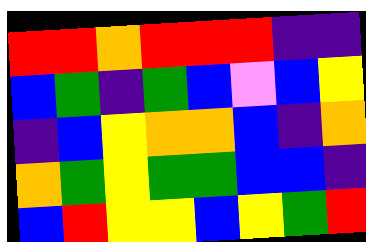[["red", "red", "orange", "red", "red", "red", "indigo", "indigo"], ["blue", "green", "indigo", "green", "blue", "violet", "blue", "yellow"], ["indigo", "blue", "yellow", "orange", "orange", "blue", "indigo", "orange"], ["orange", "green", "yellow", "green", "green", "blue", "blue", "indigo"], ["blue", "red", "yellow", "yellow", "blue", "yellow", "green", "red"]]